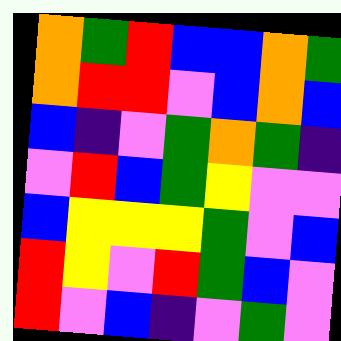[["orange", "green", "red", "blue", "blue", "orange", "green"], ["orange", "red", "red", "violet", "blue", "orange", "blue"], ["blue", "indigo", "violet", "green", "orange", "green", "indigo"], ["violet", "red", "blue", "green", "yellow", "violet", "violet"], ["blue", "yellow", "yellow", "yellow", "green", "violet", "blue"], ["red", "yellow", "violet", "red", "green", "blue", "violet"], ["red", "violet", "blue", "indigo", "violet", "green", "violet"]]